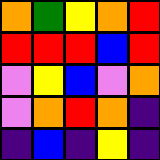[["orange", "green", "yellow", "orange", "red"], ["red", "red", "red", "blue", "red"], ["violet", "yellow", "blue", "violet", "orange"], ["violet", "orange", "red", "orange", "indigo"], ["indigo", "blue", "indigo", "yellow", "indigo"]]